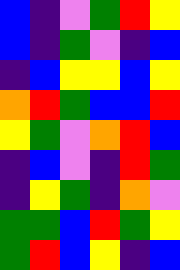[["blue", "indigo", "violet", "green", "red", "yellow"], ["blue", "indigo", "green", "violet", "indigo", "blue"], ["indigo", "blue", "yellow", "yellow", "blue", "yellow"], ["orange", "red", "green", "blue", "blue", "red"], ["yellow", "green", "violet", "orange", "red", "blue"], ["indigo", "blue", "violet", "indigo", "red", "green"], ["indigo", "yellow", "green", "indigo", "orange", "violet"], ["green", "green", "blue", "red", "green", "yellow"], ["green", "red", "blue", "yellow", "indigo", "blue"]]